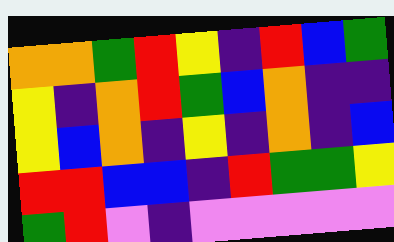[["orange", "orange", "green", "red", "yellow", "indigo", "red", "blue", "green"], ["yellow", "indigo", "orange", "red", "green", "blue", "orange", "indigo", "indigo"], ["yellow", "blue", "orange", "indigo", "yellow", "indigo", "orange", "indigo", "blue"], ["red", "red", "blue", "blue", "indigo", "red", "green", "green", "yellow"], ["green", "red", "violet", "indigo", "violet", "violet", "violet", "violet", "violet"]]